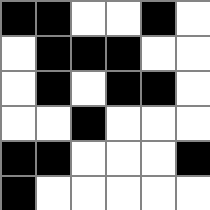[["black", "black", "white", "white", "black", "white"], ["white", "black", "black", "black", "white", "white"], ["white", "black", "white", "black", "black", "white"], ["white", "white", "black", "white", "white", "white"], ["black", "black", "white", "white", "white", "black"], ["black", "white", "white", "white", "white", "white"]]